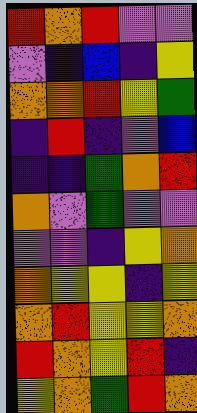[["red", "orange", "red", "violet", "violet"], ["violet", "indigo", "blue", "indigo", "yellow"], ["orange", "orange", "red", "yellow", "green"], ["indigo", "red", "indigo", "violet", "blue"], ["indigo", "indigo", "green", "orange", "red"], ["orange", "violet", "green", "violet", "violet"], ["violet", "violet", "indigo", "yellow", "orange"], ["orange", "yellow", "yellow", "indigo", "yellow"], ["orange", "red", "yellow", "yellow", "orange"], ["red", "orange", "yellow", "red", "indigo"], ["yellow", "orange", "green", "red", "orange"]]